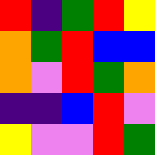[["red", "indigo", "green", "red", "yellow"], ["orange", "green", "red", "blue", "blue"], ["orange", "violet", "red", "green", "orange"], ["indigo", "indigo", "blue", "red", "violet"], ["yellow", "violet", "violet", "red", "green"]]